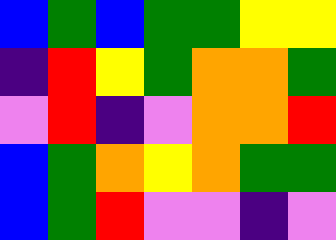[["blue", "green", "blue", "green", "green", "yellow", "yellow"], ["indigo", "red", "yellow", "green", "orange", "orange", "green"], ["violet", "red", "indigo", "violet", "orange", "orange", "red"], ["blue", "green", "orange", "yellow", "orange", "green", "green"], ["blue", "green", "red", "violet", "violet", "indigo", "violet"]]